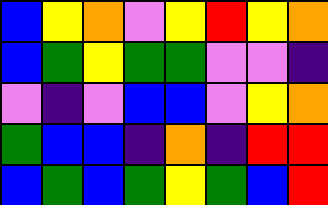[["blue", "yellow", "orange", "violet", "yellow", "red", "yellow", "orange"], ["blue", "green", "yellow", "green", "green", "violet", "violet", "indigo"], ["violet", "indigo", "violet", "blue", "blue", "violet", "yellow", "orange"], ["green", "blue", "blue", "indigo", "orange", "indigo", "red", "red"], ["blue", "green", "blue", "green", "yellow", "green", "blue", "red"]]